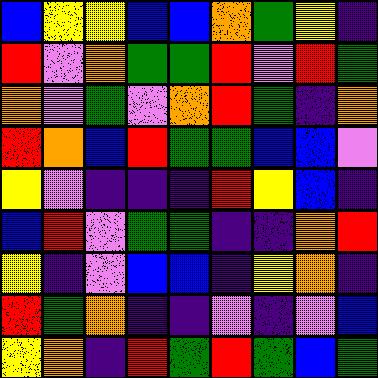[["blue", "yellow", "yellow", "blue", "blue", "orange", "green", "yellow", "indigo"], ["red", "violet", "orange", "green", "green", "red", "violet", "red", "green"], ["orange", "violet", "green", "violet", "orange", "red", "green", "indigo", "orange"], ["red", "orange", "blue", "red", "green", "green", "blue", "blue", "violet"], ["yellow", "violet", "indigo", "indigo", "indigo", "red", "yellow", "blue", "indigo"], ["blue", "red", "violet", "green", "green", "indigo", "indigo", "orange", "red"], ["yellow", "indigo", "violet", "blue", "blue", "indigo", "yellow", "orange", "indigo"], ["red", "green", "orange", "indigo", "indigo", "violet", "indigo", "violet", "blue"], ["yellow", "orange", "indigo", "red", "green", "red", "green", "blue", "green"]]